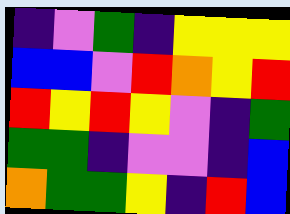[["indigo", "violet", "green", "indigo", "yellow", "yellow", "yellow"], ["blue", "blue", "violet", "red", "orange", "yellow", "red"], ["red", "yellow", "red", "yellow", "violet", "indigo", "green"], ["green", "green", "indigo", "violet", "violet", "indigo", "blue"], ["orange", "green", "green", "yellow", "indigo", "red", "blue"]]